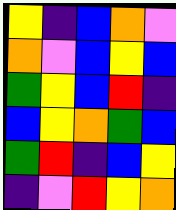[["yellow", "indigo", "blue", "orange", "violet"], ["orange", "violet", "blue", "yellow", "blue"], ["green", "yellow", "blue", "red", "indigo"], ["blue", "yellow", "orange", "green", "blue"], ["green", "red", "indigo", "blue", "yellow"], ["indigo", "violet", "red", "yellow", "orange"]]